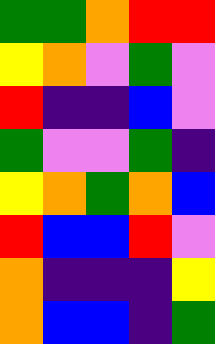[["green", "green", "orange", "red", "red"], ["yellow", "orange", "violet", "green", "violet"], ["red", "indigo", "indigo", "blue", "violet"], ["green", "violet", "violet", "green", "indigo"], ["yellow", "orange", "green", "orange", "blue"], ["red", "blue", "blue", "red", "violet"], ["orange", "indigo", "indigo", "indigo", "yellow"], ["orange", "blue", "blue", "indigo", "green"]]